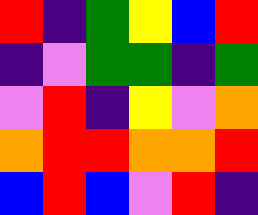[["red", "indigo", "green", "yellow", "blue", "red"], ["indigo", "violet", "green", "green", "indigo", "green"], ["violet", "red", "indigo", "yellow", "violet", "orange"], ["orange", "red", "red", "orange", "orange", "red"], ["blue", "red", "blue", "violet", "red", "indigo"]]